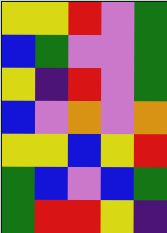[["yellow", "yellow", "red", "violet", "green"], ["blue", "green", "violet", "violet", "green"], ["yellow", "indigo", "red", "violet", "green"], ["blue", "violet", "orange", "violet", "orange"], ["yellow", "yellow", "blue", "yellow", "red"], ["green", "blue", "violet", "blue", "green"], ["green", "red", "red", "yellow", "indigo"]]